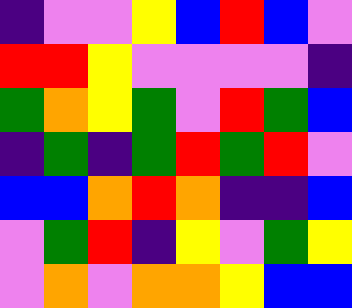[["indigo", "violet", "violet", "yellow", "blue", "red", "blue", "violet"], ["red", "red", "yellow", "violet", "violet", "violet", "violet", "indigo"], ["green", "orange", "yellow", "green", "violet", "red", "green", "blue"], ["indigo", "green", "indigo", "green", "red", "green", "red", "violet"], ["blue", "blue", "orange", "red", "orange", "indigo", "indigo", "blue"], ["violet", "green", "red", "indigo", "yellow", "violet", "green", "yellow"], ["violet", "orange", "violet", "orange", "orange", "yellow", "blue", "blue"]]